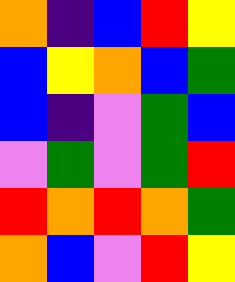[["orange", "indigo", "blue", "red", "yellow"], ["blue", "yellow", "orange", "blue", "green"], ["blue", "indigo", "violet", "green", "blue"], ["violet", "green", "violet", "green", "red"], ["red", "orange", "red", "orange", "green"], ["orange", "blue", "violet", "red", "yellow"]]